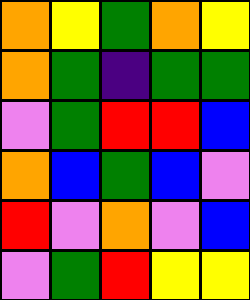[["orange", "yellow", "green", "orange", "yellow"], ["orange", "green", "indigo", "green", "green"], ["violet", "green", "red", "red", "blue"], ["orange", "blue", "green", "blue", "violet"], ["red", "violet", "orange", "violet", "blue"], ["violet", "green", "red", "yellow", "yellow"]]